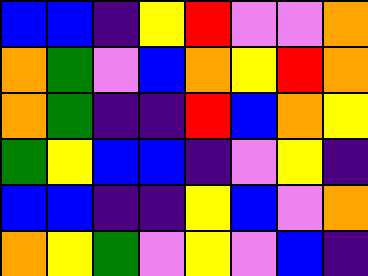[["blue", "blue", "indigo", "yellow", "red", "violet", "violet", "orange"], ["orange", "green", "violet", "blue", "orange", "yellow", "red", "orange"], ["orange", "green", "indigo", "indigo", "red", "blue", "orange", "yellow"], ["green", "yellow", "blue", "blue", "indigo", "violet", "yellow", "indigo"], ["blue", "blue", "indigo", "indigo", "yellow", "blue", "violet", "orange"], ["orange", "yellow", "green", "violet", "yellow", "violet", "blue", "indigo"]]